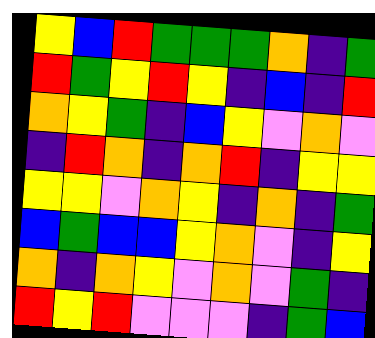[["yellow", "blue", "red", "green", "green", "green", "orange", "indigo", "green"], ["red", "green", "yellow", "red", "yellow", "indigo", "blue", "indigo", "red"], ["orange", "yellow", "green", "indigo", "blue", "yellow", "violet", "orange", "violet"], ["indigo", "red", "orange", "indigo", "orange", "red", "indigo", "yellow", "yellow"], ["yellow", "yellow", "violet", "orange", "yellow", "indigo", "orange", "indigo", "green"], ["blue", "green", "blue", "blue", "yellow", "orange", "violet", "indigo", "yellow"], ["orange", "indigo", "orange", "yellow", "violet", "orange", "violet", "green", "indigo"], ["red", "yellow", "red", "violet", "violet", "violet", "indigo", "green", "blue"]]